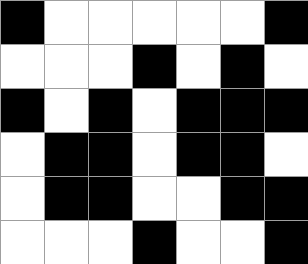[["black", "white", "white", "white", "white", "white", "black"], ["white", "white", "white", "black", "white", "black", "white"], ["black", "white", "black", "white", "black", "black", "black"], ["white", "black", "black", "white", "black", "black", "white"], ["white", "black", "black", "white", "white", "black", "black"], ["white", "white", "white", "black", "white", "white", "black"]]